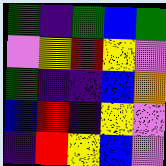[["green", "indigo", "green", "blue", "green"], ["violet", "yellow", "red", "yellow", "violet"], ["green", "indigo", "indigo", "blue", "orange"], ["blue", "red", "indigo", "yellow", "violet"], ["indigo", "red", "yellow", "blue", "violet"]]